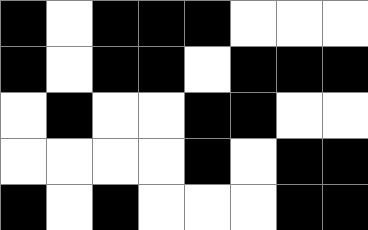[["black", "white", "black", "black", "black", "white", "white", "white"], ["black", "white", "black", "black", "white", "black", "black", "black"], ["white", "black", "white", "white", "black", "black", "white", "white"], ["white", "white", "white", "white", "black", "white", "black", "black"], ["black", "white", "black", "white", "white", "white", "black", "black"]]